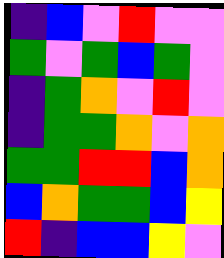[["indigo", "blue", "violet", "red", "violet", "violet"], ["green", "violet", "green", "blue", "green", "violet"], ["indigo", "green", "orange", "violet", "red", "violet"], ["indigo", "green", "green", "orange", "violet", "orange"], ["green", "green", "red", "red", "blue", "orange"], ["blue", "orange", "green", "green", "blue", "yellow"], ["red", "indigo", "blue", "blue", "yellow", "violet"]]